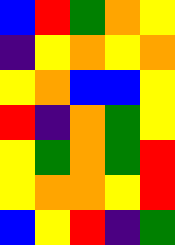[["blue", "red", "green", "orange", "yellow"], ["indigo", "yellow", "orange", "yellow", "orange"], ["yellow", "orange", "blue", "blue", "yellow"], ["red", "indigo", "orange", "green", "yellow"], ["yellow", "green", "orange", "green", "red"], ["yellow", "orange", "orange", "yellow", "red"], ["blue", "yellow", "red", "indigo", "green"]]